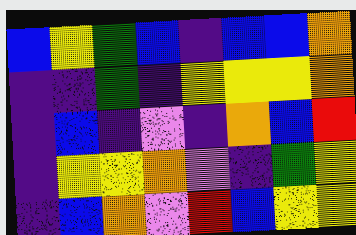[["blue", "yellow", "green", "blue", "indigo", "blue", "blue", "orange"], ["indigo", "indigo", "green", "indigo", "yellow", "yellow", "yellow", "orange"], ["indigo", "blue", "indigo", "violet", "indigo", "orange", "blue", "red"], ["indigo", "yellow", "yellow", "orange", "violet", "indigo", "green", "yellow"], ["indigo", "blue", "orange", "violet", "red", "blue", "yellow", "yellow"]]